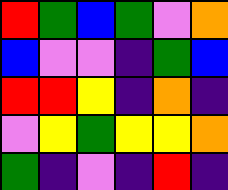[["red", "green", "blue", "green", "violet", "orange"], ["blue", "violet", "violet", "indigo", "green", "blue"], ["red", "red", "yellow", "indigo", "orange", "indigo"], ["violet", "yellow", "green", "yellow", "yellow", "orange"], ["green", "indigo", "violet", "indigo", "red", "indigo"]]